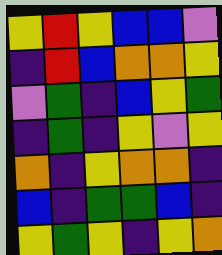[["yellow", "red", "yellow", "blue", "blue", "violet"], ["indigo", "red", "blue", "orange", "orange", "yellow"], ["violet", "green", "indigo", "blue", "yellow", "green"], ["indigo", "green", "indigo", "yellow", "violet", "yellow"], ["orange", "indigo", "yellow", "orange", "orange", "indigo"], ["blue", "indigo", "green", "green", "blue", "indigo"], ["yellow", "green", "yellow", "indigo", "yellow", "orange"]]